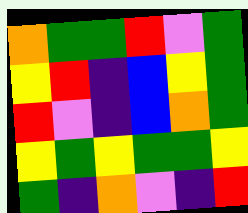[["orange", "green", "green", "red", "violet", "green"], ["yellow", "red", "indigo", "blue", "yellow", "green"], ["red", "violet", "indigo", "blue", "orange", "green"], ["yellow", "green", "yellow", "green", "green", "yellow"], ["green", "indigo", "orange", "violet", "indigo", "red"]]